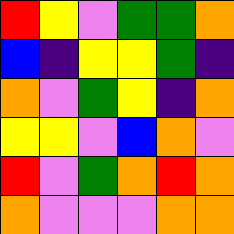[["red", "yellow", "violet", "green", "green", "orange"], ["blue", "indigo", "yellow", "yellow", "green", "indigo"], ["orange", "violet", "green", "yellow", "indigo", "orange"], ["yellow", "yellow", "violet", "blue", "orange", "violet"], ["red", "violet", "green", "orange", "red", "orange"], ["orange", "violet", "violet", "violet", "orange", "orange"]]